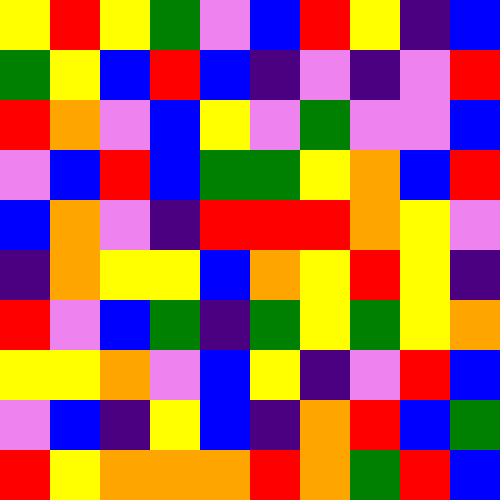[["yellow", "red", "yellow", "green", "violet", "blue", "red", "yellow", "indigo", "blue"], ["green", "yellow", "blue", "red", "blue", "indigo", "violet", "indigo", "violet", "red"], ["red", "orange", "violet", "blue", "yellow", "violet", "green", "violet", "violet", "blue"], ["violet", "blue", "red", "blue", "green", "green", "yellow", "orange", "blue", "red"], ["blue", "orange", "violet", "indigo", "red", "red", "red", "orange", "yellow", "violet"], ["indigo", "orange", "yellow", "yellow", "blue", "orange", "yellow", "red", "yellow", "indigo"], ["red", "violet", "blue", "green", "indigo", "green", "yellow", "green", "yellow", "orange"], ["yellow", "yellow", "orange", "violet", "blue", "yellow", "indigo", "violet", "red", "blue"], ["violet", "blue", "indigo", "yellow", "blue", "indigo", "orange", "red", "blue", "green"], ["red", "yellow", "orange", "orange", "orange", "red", "orange", "green", "red", "blue"]]